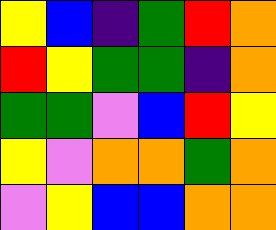[["yellow", "blue", "indigo", "green", "red", "orange"], ["red", "yellow", "green", "green", "indigo", "orange"], ["green", "green", "violet", "blue", "red", "yellow"], ["yellow", "violet", "orange", "orange", "green", "orange"], ["violet", "yellow", "blue", "blue", "orange", "orange"]]